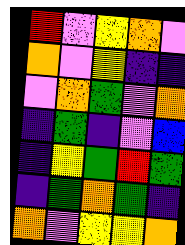[["red", "violet", "yellow", "orange", "violet"], ["orange", "violet", "yellow", "indigo", "indigo"], ["violet", "orange", "green", "violet", "orange"], ["indigo", "green", "indigo", "violet", "blue"], ["indigo", "yellow", "green", "red", "green"], ["indigo", "green", "orange", "green", "indigo"], ["orange", "violet", "yellow", "yellow", "orange"]]